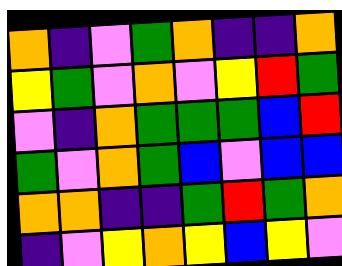[["orange", "indigo", "violet", "green", "orange", "indigo", "indigo", "orange"], ["yellow", "green", "violet", "orange", "violet", "yellow", "red", "green"], ["violet", "indigo", "orange", "green", "green", "green", "blue", "red"], ["green", "violet", "orange", "green", "blue", "violet", "blue", "blue"], ["orange", "orange", "indigo", "indigo", "green", "red", "green", "orange"], ["indigo", "violet", "yellow", "orange", "yellow", "blue", "yellow", "violet"]]